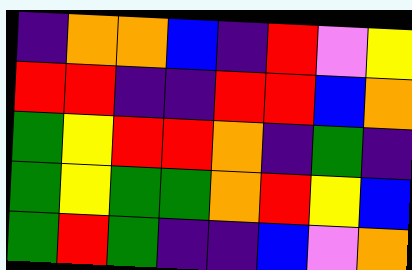[["indigo", "orange", "orange", "blue", "indigo", "red", "violet", "yellow"], ["red", "red", "indigo", "indigo", "red", "red", "blue", "orange"], ["green", "yellow", "red", "red", "orange", "indigo", "green", "indigo"], ["green", "yellow", "green", "green", "orange", "red", "yellow", "blue"], ["green", "red", "green", "indigo", "indigo", "blue", "violet", "orange"]]